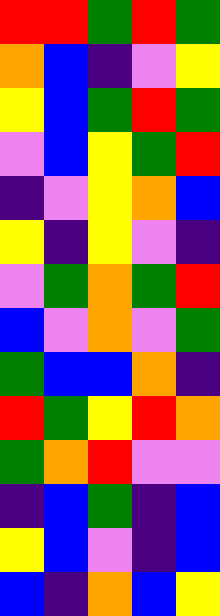[["red", "red", "green", "red", "green"], ["orange", "blue", "indigo", "violet", "yellow"], ["yellow", "blue", "green", "red", "green"], ["violet", "blue", "yellow", "green", "red"], ["indigo", "violet", "yellow", "orange", "blue"], ["yellow", "indigo", "yellow", "violet", "indigo"], ["violet", "green", "orange", "green", "red"], ["blue", "violet", "orange", "violet", "green"], ["green", "blue", "blue", "orange", "indigo"], ["red", "green", "yellow", "red", "orange"], ["green", "orange", "red", "violet", "violet"], ["indigo", "blue", "green", "indigo", "blue"], ["yellow", "blue", "violet", "indigo", "blue"], ["blue", "indigo", "orange", "blue", "yellow"]]